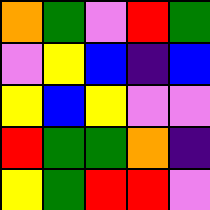[["orange", "green", "violet", "red", "green"], ["violet", "yellow", "blue", "indigo", "blue"], ["yellow", "blue", "yellow", "violet", "violet"], ["red", "green", "green", "orange", "indigo"], ["yellow", "green", "red", "red", "violet"]]